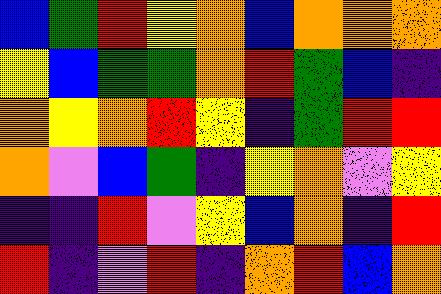[["blue", "green", "red", "yellow", "orange", "blue", "orange", "orange", "orange"], ["yellow", "blue", "green", "green", "orange", "red", "green", "blue", "indigo"], ["orange", "yellow", "orange", "red", "yellow", "indigo", "green", "red", "red"], ["orange", "violet", "blue", "green", "indigo", "yellow", "orange", "violet", "yellow"], ["indigo", "indigo", "red", "violet", "yellow", "blue", "orange", "indigo", "red"], ["red", "indigo", "violet", "red", "indigo", "orange", "red", "blue", "orange"]]